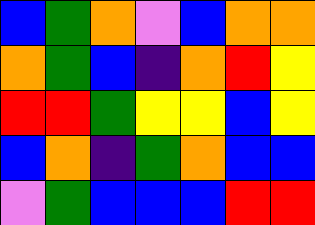[["blue", "green", "orange", "violet", "blue", "orange", "orange"], ["orange", "green", "blue", "indigo", "orange", "red", "yellow"], ["red", "red", "green", "yellow", "yellow", "blue", "yellow"], ["blue", "orange", "indigo", "green", "orange", "blue", "blue"], ["violet", "green", "blue", "blue", "blue", "red", "red"]]